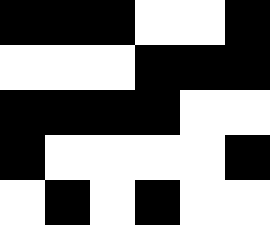[["black", "black", "black", "white", "white", "black"], ["white", "white", "white", "black", "black", "black"], ["black", "black", "black", "black", "white", "white"], ["black", "white", "white", "white", "white", "black"], ["white", "black", "white", "black", "white", "white"]]